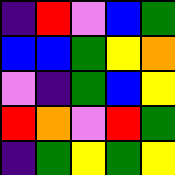[["indigo", "red", "violet", "blue", "green"], ["blue", "blue", "green", "yellow", "orange"], ["violet", "indigo", "green", "blue", "yellow"], ["red", "orange", "violet", "red", "green"], ["indigo", "green", "yellow", "green", "yellow"]]